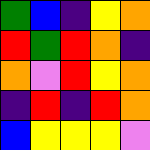[["green", "blue", "indigo", "yellow", "orange"], ["red", "green", "red", "orange", "indigo"], ["orange", "violet", "red", "yellow", "orange"], ["indigo", "red", "indigo", "red", "orange"], ["blue", "yellow", "yellow", "yellow", "violet"]]